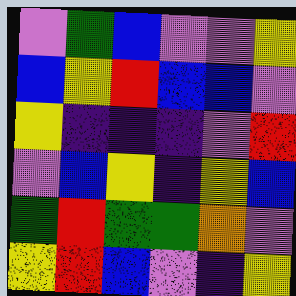[["violet", "green", "blue", "violet", "violet", "yellow"], ["blue", "yellow", "red", "blue", "blue", "violet"], ["yellow", "indigo", "indigo", "indigo", "violet", "red"], ["violet", "blue", "yellow", "indigo", "yellow", "blue"], ["green", "red", "green", "green", "orange", "violet"], ["yellow", "red", "blue", "violet", "indigo", "yellow"]]